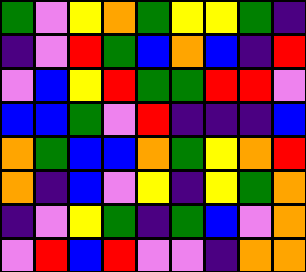[["green", "violet", "yellow", "orange", "green", "yellow", "yellow", "green", "indigo"], ["indigo", "violet", "red", "green", "blue", "orange", "blue", "indigo", "red"], ["violet", "blue", "yellow", "red", "green", "green", "red", "red", "violet"], ["blue", "blue", "green", "violet", "red", "indigo", "indigo", "indigo", "blue"], ["orange", "green", "blue", "blue", "orange", "green", "yellow", "orange", "red"], ["orange", "indigo", "blue", "violet", "yellow", "indigo", "yellow", "green", "orange"], ["indigo", "violet", "yellow", "green", "indigo", "green", "blue", "violet", "orange"], ["violet", "red", "blue", "red", "violet", "violet", "indigo", "orange", "orange"]]